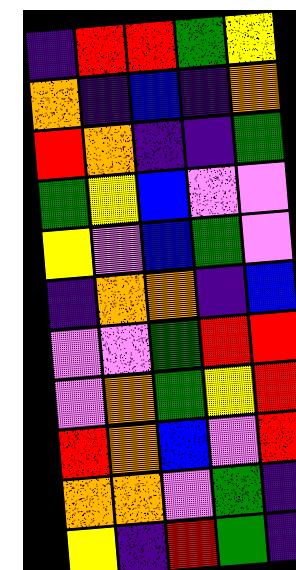[["indigo", "red", "red", "green", "yellow"], ["orange", "indigo", "blue", "indigo", "orange"], ["red", "orange", "indigo", "indigo", "green"], ["green", "yellow", "blue", "violet", "violet"], ["yellow", "violet", "blue", "green", "violet"], ["indigo", "orange", "orange", "indigo", "blue"], ["violet", "violet", "green", "red", "red"], ["violet", "orange", "green", "yellow", "red"], ["red", "orange", "blue", "violet", "red"], ["orange", "orange", "violet", "green", "indigo"], ["yellow", "indigo", "red", "green", "indigo"]]